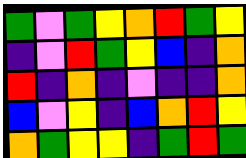[["green", "violet", "green", "yellow", "orange", "red", "green", "yellow"], ["indigo", "violet", "red", "green", "yellow", "blue", "indigo", "orange"], ["red", "indigo", "orange", "indigo", "violet", "indigo", "indigo", "orange"], ["blue", "violet", "yellow", "indigo", "blue", "orange", "red", "yellow"], ["orange", "green", "yellow", "yellow", "indigo", "green", "red", "green"]]